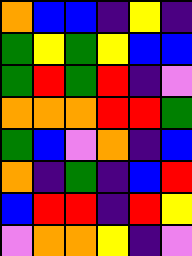[["orange", "blue", "blue", "indigo", "yellow", "indigo"], ["green", "yellow", "green", "yellow", "blue", "blue"], ["green", "red", "green", "red", "indigo", "violet"], ["orange", "orange", "orange", "red", "red", "green"], ["green", "blue", "violet", "orange", "indigo", "blue"], ["orange", "indigo", "green", "indigo", "blue", "red"], ["blue", "red", "red", "indigo", "red", "yellow"], ["violet", "orange", "orange", "yellow", "indigo", "violet"]]